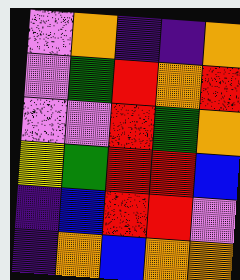[["violet", "orange", "indigo", "indigo", "orange"], ["violet", "green", "red", "orange", "red"], ["violet", "violet", "red", "green", "orange"], ["yellow", "green", "red", "red", "blue"], ["indigo", "blue", "red", "red", "violet"], ["indigo", "orange", "blue", "orange", "orange"]]